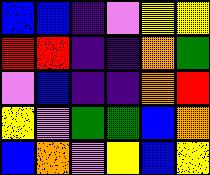[["blue", "blue", "indigo", "violet", "yellow", "yellow"], ["red", "red", "indigo", "indigo", "orange", "green"], ["violet", "blue", "indigo", "indigo", "orange", "red"], ["yellow", "violet", "green", "green", "blue", "orange"], ["blue", "orange", "violet", "yellow", "blue", "yellow"]]